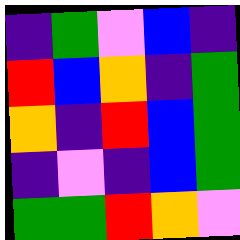[["indigo", "green", "violet", "blue", "indigo"], ["red", "blue", "orange", "indigo", "green"], ["orange", "indigo", "red", "blue", "green"], ["indigo", "violet", "indigo", "blue", "green"], ["green", "green", "red", "orange", "violet"]]